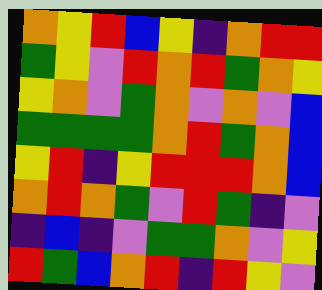[["orange", "yellow", "red", "blue", "yellow", "indigo", "orange", "red", "red"], ["green", "yellow", "violet", "red", "orange", "red", "green", "orange", "yellow"], ["yellow", "orange", "violet", "green", "orange", "violet", "orange", "violet", "blue"], ["green", "green", "green", "green", "orange", "red", "green", "orange", "blue"], ["yellow", "red", "indigo", "yellow", "red", "red", "red", "orange", "blue"], ["orange", "red", "orange", "green", "violet", "red", "green", "indigo", "violet"], ["indigo", "blue", "indigo", "violet", "green", "green", "orange", "violet", "yellow"], ["red", "green", "blue", "orange", "red", "indigo", "red", "yellow", "violet"]]